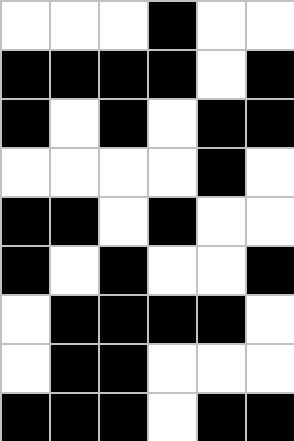[["white", "white", "white", "black", "white", "white"], ["black", "black", "black", "black", "white", "black"], ["black", "white", "black", "white", "black", "black"], ["white", "white", "white", "white", "black", "white"], ["black", "black", "white", "black", "white", "white"], ["black", "white", "black", "white", "white", "black"], ["white", "black", "black", "black", "black", "white"], ["white", "black", "black", "white", "white", "white"], ["black", "black", "black", "white", "black", "black"]]